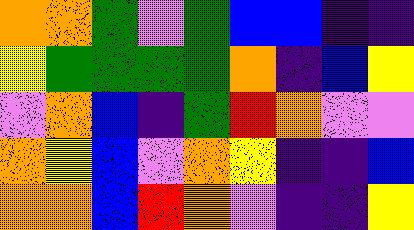[["orange", "orange", "green", "violet", "green", "blue", "blue", "indigo", "indigo"], ["yellow", "green", "green", "green", "green", "orange", "indigo", "blue", "yellow"], ["violet", "orange", "blue", "indigo", "green", "red", "orange", "violet", "violet"], ["orange", "yellow", "blue", "violet", "orange", "yellow", "indigo", "indigo", "blue"], ["orange", "orange", "blue", "red", "orange", "violet", "indigo", "indigo", "yellow"]]